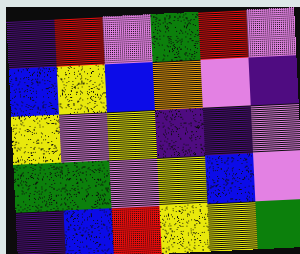[["indigo", "red", "violet", "green", "red", "violet"], ["blue", "yellow", "blue", "orange", "violet", "indigo"], ["yellow", "violet", "yellow", "indigo", "indigo", "violet"], ["green", "green", "violet", "yellow", "blue", "violet"], ["indigo", "blue", "red", "yellow", "yellow", "green"]]